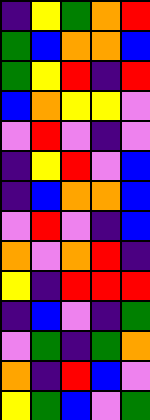[["indigo", "yellow", "green", "orange", "red"], ["green", "blue", "orange", "orange", "blue"], ["green", "yellow", "red", "indigo", "red"], ["blue", "orange", "yellow", "yellow", "violet"], ["violet", "red", "violet", "indigo", "violet"], ["indigo", "yellow", "red", "violet", "blue"], ["indigo", "blue", "orange", "orange", "blue"], ["violet", "red", "violet", "indigo", "blue"], ["orange", "violet", "orange", "red", "indigo"], ["yellow", "indigo", "red", "red", "red"], ["indigo", "blue", "violet", "indigo", "green"], ["violet", "green", "indigo", "green", "orange"], ["orange", "indigo", "red", "blue", "violet"], ["yellow", "green", "blue", "violet", "green"]]